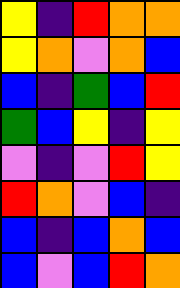[["yellow", "indigo", "red", "orange", "orange"], ["yellow", "orange", "violet", "orange", "blue"], ["blue", "indigo", "green", "blue", "red"], ["green", "blue", "yellow", "indigo", "yellow"], ["violet", "indigo", "violet", "red", "yellow"], ["red", "orange", "violet", "blue", "indigo"], ["blue", "indigo", "blue", "orange", "blue"], ["blue", "violet", "blue", "red", "orange"]]